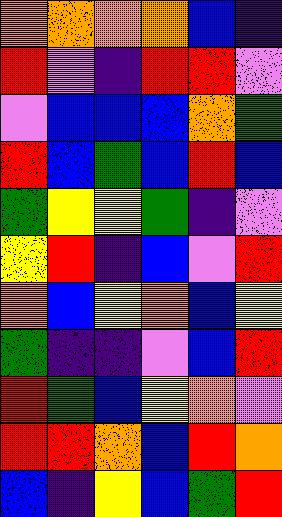[["orange", "orange", "orange", "orange", "blue", "indigo"], ["red", "violet", "indigo", "red", "red", "violet"], ["violet", "blue", "blue", "blue", "orange", "green"], ["red", "blue", "green", "blue", "red", "blue"], ["green", "yellow", "yellow", "green", "indigo", "violet"], ["yellow", "red", "indigo", "blue", "violet", "red"], ["orange", "blue", "yellow", "orange", "blue", "yellow"], ["green", "indigo", "indigo", "violet", "blue", "red"], ["red", "green", "blue", "yellow", "orange", "violet"], ["red", "red", "orange", "blue", "red", "orange"], ["blue", "indigo", "yellow", "blue", "green", "red"]]